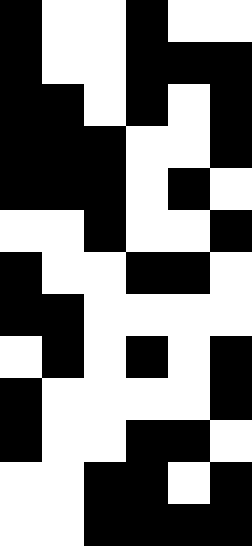[["black", "white", "white", "black", "white", "white"], ["black", "white", "white", "black", "black", "black"], ["black", "black", "white", "black", "white", "black"], ["black", "black", "black", "white", "white", "black"], ["black", "black", "black", "white", "black", "white"], ["white", "white", "black", "white", "white", "black"], ["black", "white", "white", "black", "black", "white"], ["black", "black", "white", "white", "white", "white"], ["white", "black", "white", "black", "white", "black"], ["black", "white", "white", "white", "white", "black"], ["black", "white", "white", "black", "black", "white"], ["white", "white", "black", "black", "white", "black"], ["white", "white", "black", "black", "black", "black"]]